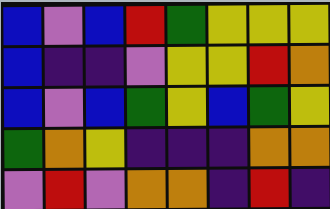[["blue", "violet", "blue", "red", "green", "yellow", "yellow", "yellow"], ["blue", "indigo", "indigo", "violet", "yellow", "yellow", "red", "orange"], ["blue", "violet", "blue", "green", "yellow", "blue", "green", "yellow"], ["green", "orange", "yellow", "indigo", "indigo", "indigo", "orange", "orange"], ["violet", "red", "violet", "orange", "orange", "indigo", "red", "indigo"]]